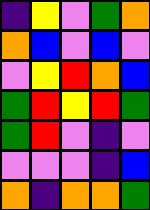[["indigo", "yellow", "violet", "green", "orange"], ["orange", "blue", "violet", "blue", "violet"], ["violet", "yellow", "red", "orange", "blue"], ["green", "red", "yellow", "red", "green"], ["green", "red", "violet", "indigo", "violet"], ["violet", "violet", "violet", "indigo", "blue"], ["orange", "indigo", "orange", "orange", "green"]]